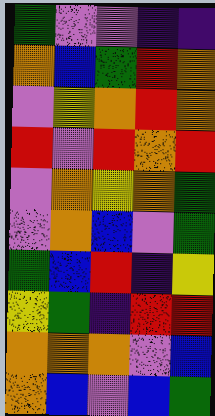[["green", "violet", "violet", "indigo", "indigo"], ["orange", "blue", "green", "red", "orange"], ["violet", "yellow", "orange", "red", "orange"], ["red", "violet", "red", "orange", "red"], ["violet", "orange", "yellow", "orange", "green"], ["violet", "orange", "blue", "violet", "green"], ["green", "blue", "red", "indigo", "yellow"], ["yellow", "green", "indigo", "red", "red"], ["orange", "orange", "orange", "violet", "blue"], ["orange", "blue", "violet", "blue", "green"]]